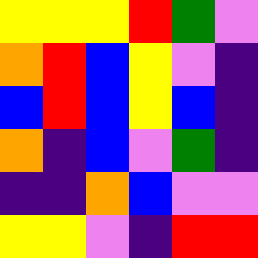[["yellow", "yellow", "yellow", "red", "green", "violet"], ["orange", "red", "blue", "yellow", "violet", "indigo"], ["blue", "red", "blue", "yellow", "blue", "indigo"], ["orange", "indigo", "blue", "violet", "green", "indigo"], ["indigo", "indigo", "orange", "blue", "violet", "violet"], ["yellow", "yellow", "violet", "indigo", "red", "red"]]